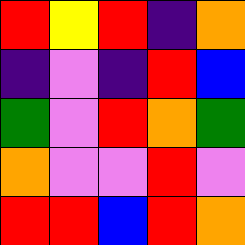[["red", "yellow", "red", "indigo", "orange"], ["indigo", "violet", "indigo", "red", "blue"], ["green", "violet", "red", "orange", "green"], ["orange", "violet", "violet", "red", "violet"], ["red", "red", "blue", "red", "orange"]]